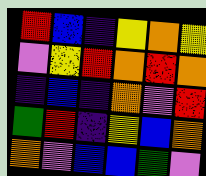[["red", "blue", "indigo", "yellow", "orange", "yellow"], ["violet", "yellow", "red", "orange", "red", "orange"], ["indigo", "blue", "indigo", "orange", "violet", "red"], ["green", "red", "indigo", "yellow", "blue", "orange"], ["orange", "violet", "blue", "blue", "green", "violet"]]